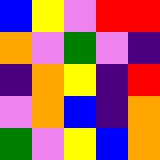[["blue", "yellow", "violet", "red", "red"], ["orange", "violet", "green", "violet", "indigo"], ["indigo", "orange", "yellow", "indigo", "red"], ["violet", "orange", "blue", "indigo", "orange"], ["green", "violet", "yellow", "blue", "orange"]]